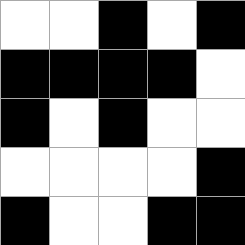[["white", "white", "black", "white", "black"], ["black", "black", "black", "black", "white"], ["black", "white", "black", "white", "white"], ["white", "white", "white", "white", "black"], ["black", "white", "white", "black", "black"]]